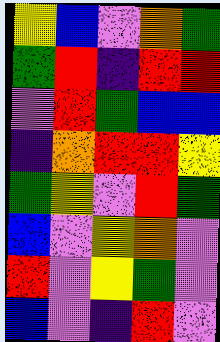[["yellow", "blue", "violet", "orange", "green"], ["green", "red", "indigo", "red", "red"], ["violet", "red", "green", "blue", "blue"], ["indigo", "orange", "red", "red", "yellow"], ["green", "yellow", "violet", "red", "green"], ["blue", "violet", "yellow", "orange", "violet"], ["red", "violet", "yellow", "green", "violet"], ["blue", "violet", "indigo", "red", "violet"]]